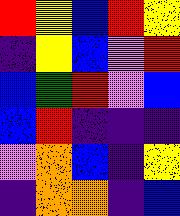[["red", "yellow", "blue", "red", "yellow"], ["indigo", "yellow", "blue", "violet", "red"], ["blue", "green", "red", "violet", "blue"], ["blue", "red", "indigo", "indigo", "indigo"], ["violet", "orange", "blue", "indigo", "yellow"], ["indigo", "orange", "orange", "indigo", "blue"]]